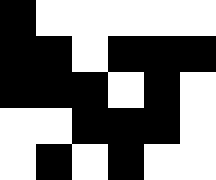[["black", "white", "white", "white", "white", "white"], ["black", "black", "white", "black", "black", "black"], ["black", "black", "black", "white", "black", "white"], ["white", "white", "black", "black", "black", "white"], ["white", "black", "white", "black", "white", "white"]]